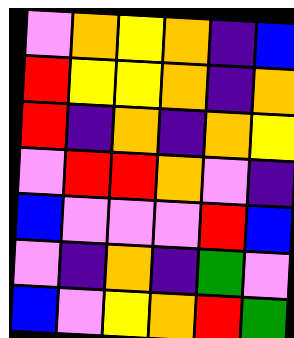[["violet", "orange", "yellow", "orange", "indigo", "blue"], ["red", "yellow", "yellow", "orange", "indigo", "orange"], ["red", "indigo", "orange", "indigo", "orange", "yellow"], ["violet", "red", "red", "orange", "violet", "indigo"], ["blue", "violet", "violet", "violet", "red", "blue"], ["violet", "indigo", "orange", "indigo", "green", "violet"], ["blue", "violet", "yellow", "orange", "red", "green"]]